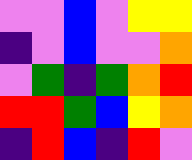[["violet", "violet", "blue", "violet", "yellow", "yellow"], ["indigo", "violet", "blue", "violet", "violet", "orange"], ["violet", "green", "indigo", "green", "orange", "red"], ["red", "red", "green", "blue", "yellow", "orange"], ["indigo", "red", "blue", "indigo", "red", "violet"]]